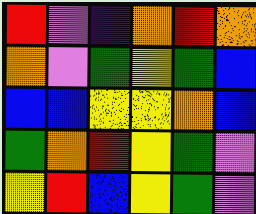[["red", "violet", "indigo", "orange", "red", "orange"], ["orange", "violet", "green", "yellow", "green", "blue"], ["blue", "blue", "yellow", "yellow", "orange", "blue"], ["green", "orange", "red", "yellow", "green", "violet"], ["yellow", "red", "blue", "yellow", "green", "violet"]]